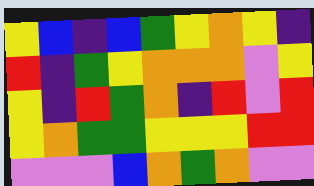[["yellow", "blue", "indigo", "blue", "green", "yellow", "orange", "yellow", "indigo"], ["red", "indigo", "green", "yellow", "orange", "orange", "orange", "violet", "yellow"], ["yellow", "indigo", "red", "green", "orange", "indigo", "red", "violet", "red"], ["yellow", "orange", "green", "green", "yellow", "yellow", "yellow", "red", "red"], ["violet", "violet", "violet", "blue", "orange", "green", "orange", "violet", "violet"]]